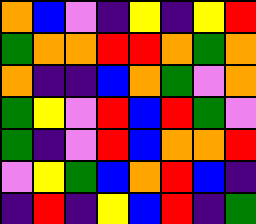[["orange", "blue", "violet", "indigo", "yellow", "indigo", "yellow", "red"], ["green", "orange", "orange", "red", "red", "orange", "green", "orange"], ["orange", "indigo", "indigo", "blue", "orange", "green", "violet", "orange"], ["green", "yellow", "violet", "red", "blue", "red", "green", "violet"], ["green", "indigo", "violet", "red", "blue", "orange", "orange", "red"], ["violet", "yellow", "green", "blue", "orange", "red", "blue", "indigo"], ["indigo", "red", "indigo", "yellow", "blue", "red", "indigo", "green"]]